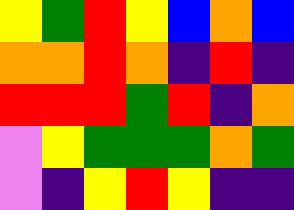[["yellow", "green", "red", "yellow", "blue", "orange", "blue"], ["orange", "orange", "red", "orange", "indigo", "red", "indigo"], ["red", "red", "red", "green", "red", "indigo", "orange"], ["violet", "yellow", "green", "green", "green", "orange", "green"], ["violet", "indigo", "yellow", "red", "yellow", "indigo", "indigo"]]